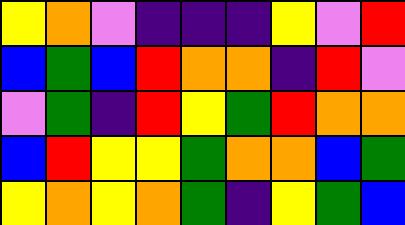[["yellow", "orange", "violet", "indigo", "indigo", "indigo", "yellow", "violet", "red"], ["blue", "green", "blue", "red", "orange", "orange", "indigo", "red", "violet"], ["violet", "green", "indigo", "red", "yellow", "green", "red", "orange", "orange"], ["blue", "red", "yellow", "yellow", "green", "orange", "orange", "blue", "green"], ["yellow", "orange", "yellow", "orange", "green", "indigo", "yellow", "green", "blue"]]